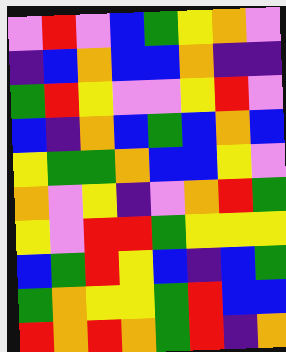[["violet", "red", "violet", "blue", "green", "yellow", "orange", "violet"], ["indigo", "blue", "orange", "blue", "blue", "orange", "indigo", "indigo"], ["green", "red", "yellow", "violet", "violet", "yellow", "red", "violet"], ["blue", "indigo", "orange", "blue", "green", "blue", "orange", "blue"], ["yellow", "green", "green", "orange", "blue", "blue", "yellow", "violet"], ["orange", "violet", "yellow", "indigo", "violet", "orange", "red", "green"], ["yellow", "violet", "red", "red", "green", "yellow", "yellow", "yellow"], ["blue", "green", "red", "yellow", "blue", "indigo", "blue", "green"], ["green", "orange", "yellow", "yellow", "green", "red", "blue", "blue"], ["red", "orange", "red", "orange", "green", "red", "indigo", "orange"]]